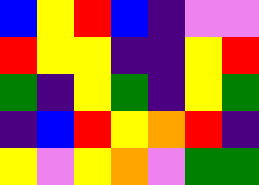[["blue", "yellow", "red", "blue", "indigo", "violet", "violet"], ["red", "yellow", "yellow", "indigo", "indigo", "yellow", "red"], ["green", "indigo", "yellow", "green", "indigo", "yellow", "green"], ["indigo", "blue", "red", "yellow", "orange", "red", "indigo"], ["yellow", "violet", "yellow", "orange", "violet", "green", "green"]]